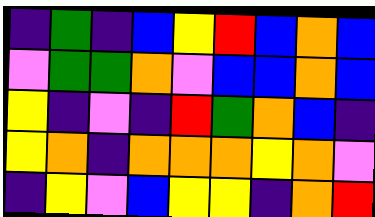[["indigo", "green", "indigo", "blue", "yellow", "red", "blue", "orange", "blue"], ["violet", "green", "green", "orange", "violet", "blue", "blue", "orange", "blue"], ["yellow", "indigo", "violet", "indigo", "red", "green", "orange", "blue", "indigo"], ["yellow", "orange", "indigo", "orange", "orange", "orange", "yellow", "orange", "violet"], ["indigo", "yellow", "violet", "blue", "yellow", "yellow", "indigo", "orange", "red"]]